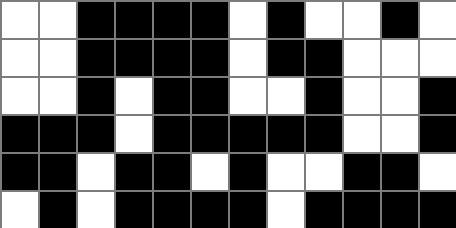[["white", "white", "black", "black", "black", "black", "white", "black", "white", "white", "black", "white"], ["white", "white", "black", "black", "black", "black", "white", "black", "black", "white", "white", "white"], ["white", "white", "black", "white", "black", "black", "white", "white", "black", "white", "white", "black"], ["black", "black", "black", "white", "black", "black", "black", "black", "black", "white", "white", "black"], ["black", "black", "white", "black", "black", "white", "black", "white", "white", "black", "black", "white"], ["white", "black", "white", "black", "black", "black", "black", "white", "black", "black", "black", "black"]]